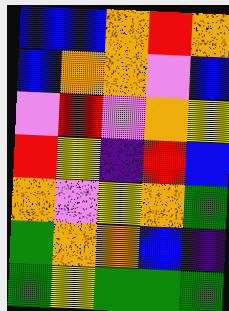[["blue", "blue", "orange", "red", "orange"], ["blue", "orange", "orange", "violet", "blue"], ["violet", "red", "violet", "orange", "yellow"], ["red", "yellow", "indigo", "red", "blue"], ["orange", "violet", "yellow", "orange", "green"], ["green", "orange", "orange", "blue", "indigo"], ["green", "yellow", "green", "green", "green"]]